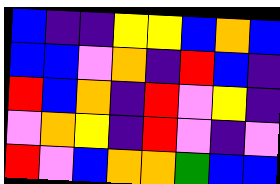[["blue", "indigo", "indigo", "yellow", "yellow", "blue", "orange", "blue"], ["blue", "blue", "violet", "orange", "indigo", "red", "blue", "indigo"], ["red", "blue", "orange", "indigo", "red", "violet", "yellow", "indigo"], ["violet", "orange", "yellow", "indigo", "red", "violet", "indigo", "violet"], ["red", "violet", "blue", "orange", "orange", "green", "blue", "blue"]]